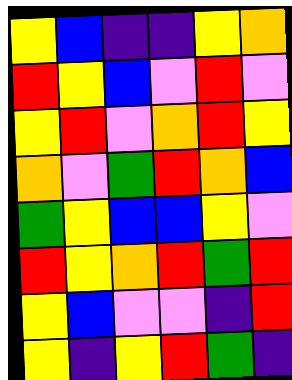[["yellow", "blue", "indigo", "indigo", "yellow", "orange"], ["red", "yellow", "blue", "violet", "red", "violet"], ["yellow", "red", "violet", "orange", "red", "yellow"], ["orange", "violet", "green", "red", "orange", "blue"], ["green", "yellow", "blue", "blue", "yellow", "violet"], ["red", "yellow", "orange", "red", "green", "red"], ["yellow", "blue", "violet", "violet", "indigo", "red"], ["yellow", "indigo", "yellow", "red", "green", "indigo"]]